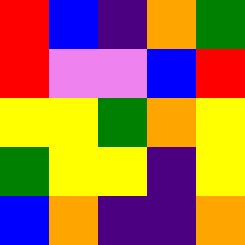[["red", "blue", "indigo", "orange", "green"], ["red", "violet", "violet", "blue", "red"], ["yellow", "yellow", "green", "orange", "yellow"], ["green", "yellow", "yellow", "indigo", "yellow"], ["blue", "orange", "indigo", "indigo", "orange"]]